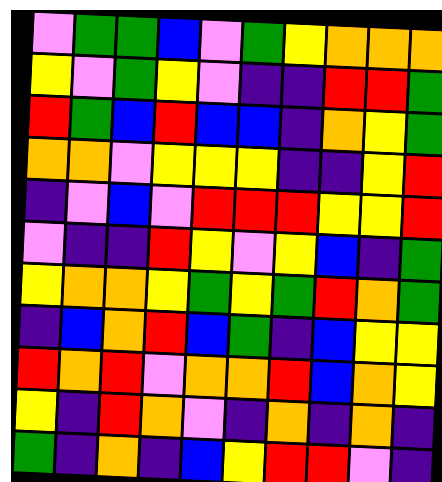[["violet", "green", "green", "blue", "violet", "green", "yellow", "orange", "orange", "orange"], ["yellow", "violet", "green", "yellow", "violet", "indigo", "indigo", "red", "red", "green"], ["red", "green", "blue", "red", "blue", "blue", "indigo", "orange", "yellow", "green"], ["orange", "orange", "violet", "yellow", "yellow", "yellow", "indigo", "indigo", "yellow", "red"], ["indigo", "violet", "blue", "violet", "red", "red", "red", "yellow", "yellow", "red"], ["violet", "indigo", "indigo", "red", "yellow", "violet", "yellow", "blue", "indigo", "green"], ["yellow", "orange", "orange", "yellow", "green", "yellow", "green", "red", "orange", "green"], ["indigo", "blue", "orange", "red", "blue", "green", "indigo", "blue", "yellow", "yellow"], ["red", "orange", "red", "violet", "orange", "orange", "red", "blue", "orange", "yellow"], ["yellow", "indigo", "red", "orange", "violet", "indigo", "orange", "indigo", "orange", "indigo"], ["green", "indigo", "orange", "indigo", "blue", "yellow", "red", "red", "violet", "indigo"]]